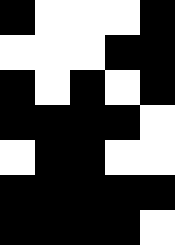[["black", "white", "white", "white", "black"], ["white", "white", "white", "black", "black"], ["black", "white", "black", "white", "black"], ["black", "black", "black", "black", "white"], ["white", "black", "black", "white", "white"], ["black", "black", "black", "black", "black"], ["black", "black", "black", "black", "white"]]